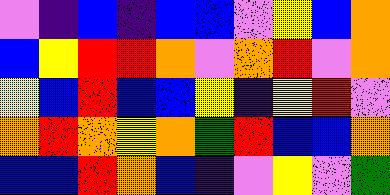[["violet", "indigo", "blue", "indigo", "blue", "blue", "violet", "yellow", "blue", "orange"], ["blue", "yellow", "red", "red", "orange", "violet", "orange", "red", "violet", "orange"], ["yellow", "blue", "red", "blue", "blue", "yellow", "indigo", "yellow", "red", "violet"], ["orange", "red", "orange", "yellow", "orange", "green", "red", "blue", "blue", "orange"], ["blue", "blue", "red", "orange", "blue", "indigo", "violet", "yellow", "violet", "green"]]